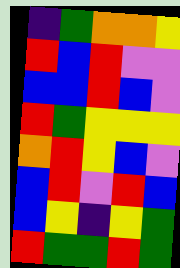[["indigo", "green", "orange", "orange", "yellow"], ["red", "blue", "red", "violet", "violet"], ["blue", "blue", "red", "blue", "violet"], ["red", "green", "yellow", "yellow", "yellow"], ["orange", "red", "yellow", "blue", "violet"], ["blue", "red", "violet", "red", "blue"], ["blue", "yellow", "indigo", "yellow", "green"], ["red", "green", "green", "red", "green"]]